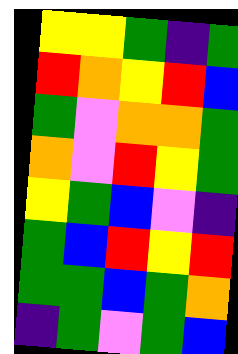[["yellow", "yellow", "green", "indigo", "green"], ["red", "orange", "yellow", "red", "blue"], ["green", "violet", "orange", "orange", "green"], ["orange", "violet", "red", "yellow", "green"], ["yellow", "green", "blue", "violet", "indigo"], ["green", "blue", "red", "yellow", "red"], ["green", "green", "blue", "green", "orange"], ["indigo", "green", "violet", "green", "blue"]]